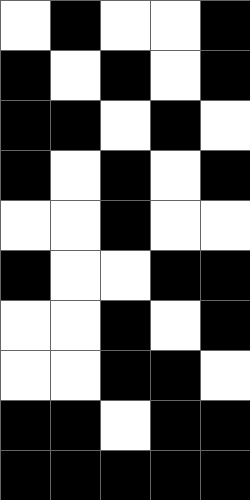[["white", "black", "white", "white", "black"], ["black", "white", "black", "white", "black"], ["black", "black", "white", "black", "white"], ["black", "white", "black", "white", "black"], ["white", "white", "black", "white", "white"], ["black", "white", "white", "black", "black"], ["white", "white", "black", "white", "black"], ["white", "white", "black", "black", "white"], ["black", "black", "white", "black", "black"], ["black", "black", "black", "black", "black"]]